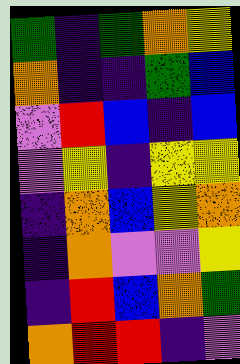[["green", "indigo", "green", "orange", "yellow"], ["orange", "indigo", "indigo", "green", "blue"], ["violet", "red", "blue", "indigo", "blue"], ["violet", "yellow", "indigo", "yellow", "yellow"], ["indigo", "orange", "blue", "yellow", "orange"], ["indigo", "orange", "violet", "violet", "yellow"], ["indigo", "red", "blue", "orange", "green"], ["orange", "red", "red", "indigo", "violet"]]